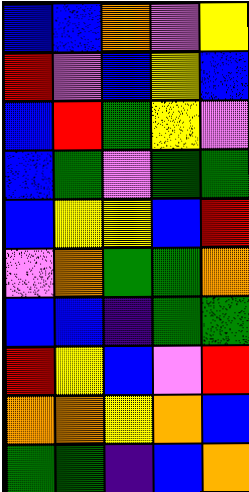[["blue", "blue", "orange", "violet", "yellow"], ["red", "violet", "blue", "yellow", "blue"], ["blue", "red", "green", "yellow", "violet"], ["blue", "green", "violet", "green", "green"], ["blue", "yellow", "yellow", "blue", "red"], ["violet", "orange", "green", "green", "orange"], ["blue", "blue", "indigo", "green", "green"], ["red", "yellow", "blue", "violet", "red"], ["orange", "orange", "yellow", "orange", "blue"], ["green", "green", "indigo", "blue", "orange"]]